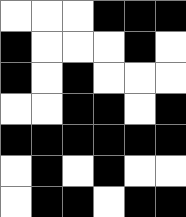[["white", "white", "white", "black", "black", "black"], ["black", "white", "white", "white", "black", "white"], ["black", "white", "black", "white", "white", "white"], ["white", "white", "black", "black", "white", "black"], ["black", "black", "black", "black", "black", "black"], ["white", "black", "white", "black", "white", "white"], ["white", "black", "black", "white", "black", "black"]]